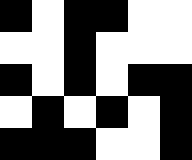[["black", "white", "black", "black", "white", "white"], ["white", "white", "black", "white", "white", "white"], ["black", "white", "black", "white", "black", "black"], ["white", "black", "white", "black", "white", "black"], ["black", "black", "black", "white", "white", "black"]]